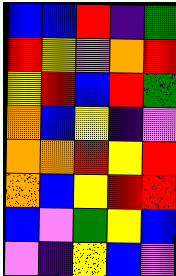[["blue", "blue", "red", "indigo", "green"], ["red", "yellow", "violet", "orange", "red"], ["yellow", "red", "blue", "red", "green"], ["orange", "blue", "yellow", "indigo", "violet"], ["orange", "orange", "red", "yellow", "red"], ["orange", "blue", "yellow", "red", "red"], ["blue", "violet", "green", "yellow", "blue"], ["violet", "indigo", "yellow", "blue", "violet"]]